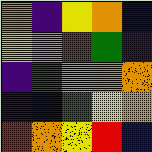[["orange", "indigo", "yellow", "orange", "blue"], ["yellow", "violet", "red", "green", "indigo"], ["indigo", "green", "violet", "orange", "orange"], ["indigo", "blue", "green", "yellow", "orange"], ["red", "orange", "yellow", "red", "blue"]]